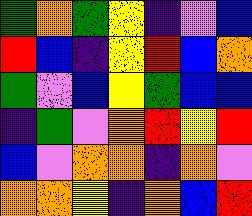[["green", "orange", "green", "yellow", "indigo", "violet", "blue"], ["red", "blue", "indigo", "yellow", "red", "blue", "orange"], ["green", "violet", "blue", "yellow", "green", "blue", "blue"], ["indigo", "green", "violet", "orange", "red", "yellow", "red"], ["blue", "violet", "orange", "orange", "indigo", "orange", "violet"], ["orange", "orange", "yellow", "indigo", "orange", "blue", "red"]]